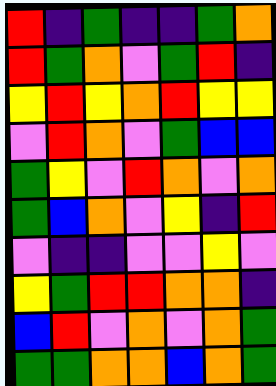[["red", "indigo", "green", "indigo", "indigo", "green", "orange"], ["red", "green", "orange", "violet", "green", "red", "indigo"], ["yellow", "red", "yellow", "orange", "red", "yellow", "yellow"], ["violet", "red", "orange", "violet", "green", "blue", "blue"], ["green", "yellow", "violet", "red", "orange", "violet", "orange"], ["green", "blue", "orange", "violet", "yellow", "indigo", "red"], ["violet", "indigo", "indigo", "violet", "violet", "yellow", "violet"], ["yellow", "green", "red", "red", "orange", "orange", "indigo"], ["blue", "red", "violet", "orange", "violet", "orange", "green"], ["green", "green", "orange", "orange", "blue", "orange", "green"]]